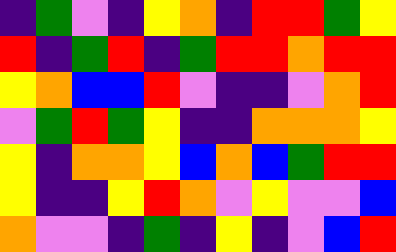[["indigo", "green", "violet", "indigo", "yellow", "orange", "indigo", "red", "red", "green", "yellow"], ["red", "indigo", "green", "red", "indigo", "green", "red", "red", "orange", "red", "red"], ["yellow", "orange", "blue", "blue", "red", "violet", "indigo", "indigo", "violet", "orange", "red"], ["violet", "green", "red", "green", "yellow", "indigo", "indigo", "orange", "orange", "orange", "yellow"], ["yellow", "indigo", "orange", "orange", "yellow", "blue", "orange", "blue", "green", "red", "red"], ["yellow", "indigo", "indigo", "yellow", "red", "orange", "violet", "yellow", "violet", "violet", "blue"], ["orange", "violet", "violet", "indigo", "green", "indigo", "yellow", "indigo", "violet", "blue", "red"]]